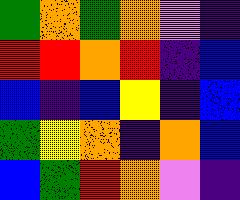[["green", "orange", "green", "orange", "violet", "indigo"], ["red", "red", "orange", "red", "indigo", "blue"], ["blue", "indigo", "blue", "yellow", "indigo", "blue"], ["green", "yellow", "orange", "indigo", "orange", "blue"], ["blue", "green", "red", "orange", "violet", "indigo"]]